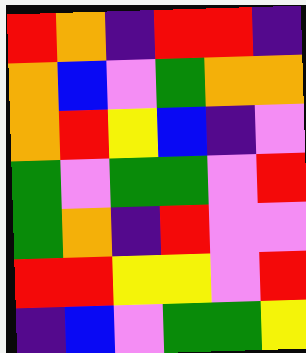[["red", "orange", "indigo", "red", "red", "indigo"], ["orange", "blue", "violet", "green", "orange", "orange"], ["orange", "red", "yellow", "blue", "indigo", "violet"], ["green", "violet", "green", "green", "violet", "red"], ["green", "orange", "indigo", "red", "violet", "violet"], ["red", "red", "yellow", "yellow", "violet", "red"], ["indigo", "blue", "violet", "green", "green", "yellow"]]